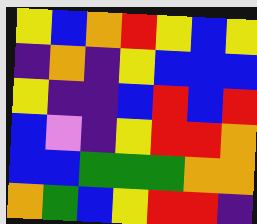[["yellow", "blue", "orange", "red", "yellow", "blue", "yellow"], ["indigo", "orange", "indigo", "yellow", "blue", "blue", "blue"], ["yellow", "indigo", "indigo", "blue", "red", "blue", "red"], ["blue", "violet", "indigo", "yellow", "red", "red", "orange"], ["blue", "blue", "green", "green", "green", "orange", "orange"], ["orange", "green", "blue", "yellow", "red", "red", "indigo"]]